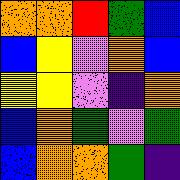[["orange", "orange", "red", "green", "blue"], ["blue", "yellow", "violet", "orange", "blue"], ["yellow", "yellow", "violet", "indigo", "orange"], ["blue", "orange", "green", "violet", "green"], ["blue", "orange", "orange", "green", "indigo"]]